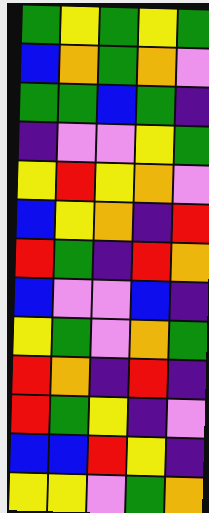[["green", "yellow", "green", "yellow", "green"], ["blue", "orange", "green", "orange", "violet"], ["green", "green", "blue", "green", "indigo"], ["indigo", "violet", "violet", "yellow", "green"], ["yellow", "red", "yellow", "orange", "violet"], ["blue", "yellow", "orange", "indigo", "red"], ["red", "green", "indigo", "red", "orange"], ["blue", "violet", "violet", "blue", "indigo"], ["yellow", "green", "violet", "orange", "green"], ["red", "orange", "indigo", "red", "indigo"], ["red", "green", "yellow", "indigo", "violet"], ["blue", "blue", "red", "yellow", "indigo"], ["yellow", "yellow", "violet", "green", "orange"]]